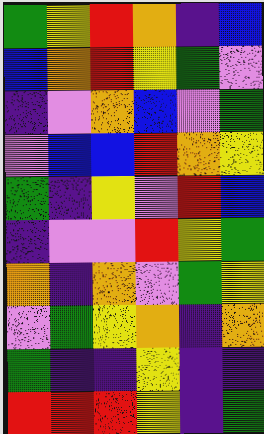[["green", "yellow", "red", "orange", "indigo", "blue"], ["blue", "orange", "red", "yellow", "green", "violet"], ["indigo", "violet", "orange", "blue", "violet", "green"], ["violet", "blue", "blue", "red", "orange", "yellow"], ["green", "indigo", "yellow", "violet", "red", "blue"], ["indigo", "violet", "violet", "red", "yellow", "green"], ["orange", "indigo", "orange", "violet", "green", "yellow"], ["violet", "green", "yellow", "orange", "indigo", "orange"], ["green", "indigo", "indigo", "yellow", "indigo", "indigo"], ["red", "red", "red", "yellow", "indigo", "green"]]